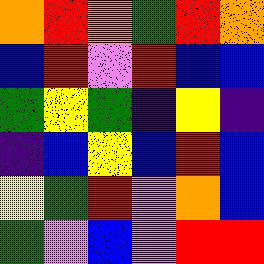[["orange", "red", "orange", "green", "red", "orange"], ["blue", "red", "violet", "red", "blue", "blue"], ["green", "yellow", "green", "indigo", "yellow", "indigo"], ["indigo", "blue", "yellow", "blue", "red", "blue"], ["yellow", "green", "red", "violet", "orange", "blue"], ["green", "violet", "blue", "violet", "red", "red"]]